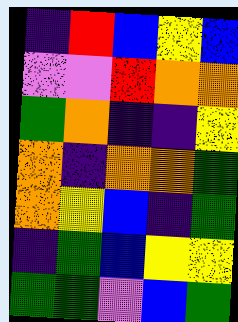[["indigo", "red", "blue", "yellow", "blue"], ["violet", "violet", "red", "orange", "orange"], ["green", "orange", "indigo", "indigo", "yellow"], ["orange", "indigo", "orange", "orange", "green"], ["orange", "yellow", "blue", "indigo", "green"], ["indigo", "green", "blue", "yellow", "yellow"], ["green", "green", "violet", "blue", "green"]]